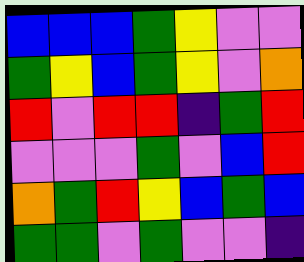[["blue", "blue", "blue", "green", "yellow", "violet", "violet"], ["green", "yellow", "blue", "green", "yellow", "violet", "orange"], ["red", "violet", "red", "red", "indigo", "green", "red"], ["violet", "violet", "violet", "green", "violet", "blue", "red"], ["orange", "green", "red", "yellow", "blue", "green", "blue"], ["green", "green", "violet", "green", "violet", "violet", "indigo"]]